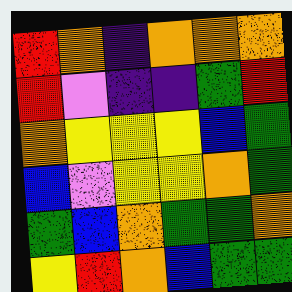[["red", "orange", "indigo", "orange", "orange", "orange"], ["red", "violet", "indigo", "indigo", "green", "red"], ["orange", "yellow", "yellow", "yellow", "blue", "green"], ["blue", "violet", "yellow", "yellow", "orange", "green"], ["green", "blue", "orange", "green", "green", "orange"], ["yellow", "red", "orange", "blue", "green", "green"]]